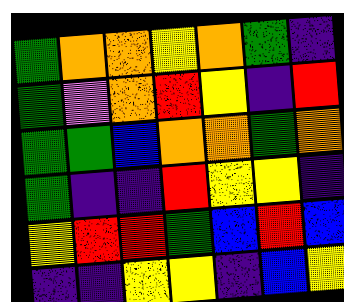[["green", "orange", "orange", "yellow", "orange", "green", "indigo"], ["green", "violet", "orange", "red", "yellow", "indigo", "red"], ["green", "green", "blue", "orange", "orange", "green", "orange"], ["green", "indigo", "indigo", "red", "yellow", "yellow", "indigo"], ["yellow", "red", "red", "green", "blue", "red", "blue"], ["indigo", "indigo", "yellow", "yellow", "indigo", "blue", "yellow"]]